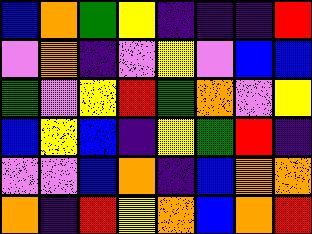[["blue", "orange", "green", "yellow", "indigo", "indigo", "indigo", "red"], ["violet", "orange", "indigo", "violet", "yellow", "violet", "blue", "blue"], ["green", "violet", "yellow", "red", "green", "orange", "violet", "yellow"], ["blue", "yellow", "blue", "indigo", "yellow", "green", "red", "indigo"], ["violet", "violet", "blue", "orange", "indigo", "blue", "orange", "orange"], ["orange", "indigo", "red", "yellow", "orange", "blue", "orange", "red"]]